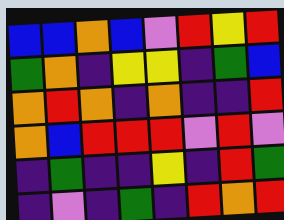[["blue", "blue", "orange", "blue", "violet", "red", "yellow", "red"], ["green", "orange", "indigo", "yellow", "yellow", "indigo", "green", "blue"], ["orange", "red", "orange", "indigo", "orange", "indigo", "indigo", "red"], ["orange", "blue", "red", "red", "red", "violet", "red", "violet"], ["indigo", "green", "indigo", "indigo", "yellow", "indigo", "red", "green"], ["indigo", "violet", "indigo", "green", "indigo", "red", "orange", "red"]]